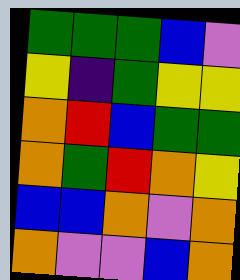[["green", "green", "green", "blue", "violet"], ["yellow", "indigo", "green", "yellow", "yellow"], ["orange", "red", "blue", "green", "green"], ["orange", "green", "red", "orange", "yellow"], ["blue", "blue", "orange", "violet", "orange"], ["orange", "violet", "violet", "blue", "orange"]]